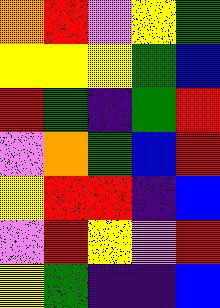[["orange", "red", "violet", "yellow", "green"], ["yellow", "yellow", "yellow", "green", "blue"], ["red", "green", "indigo", "green", "red"], ["violet", "orange", "green", "blue", "red"], ["yellow", "red", "red", "indigo", "blue"], ["violet", "red", "yellow", "violet", "red"], ["yellow", "green", "indigo", "indigo", "blue"]]